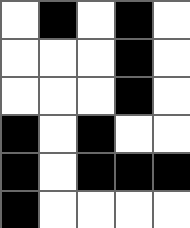[["white", "black", "white", "black", "white"], ["white", "white", "white", "black", "white"], ["white", "white", "white", "black", "white"], ["black", "white", "black", "white", "white"], ["black", "white", "black", "black", "black"], ["black", "white", "white", "white", "white"]]